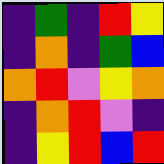[["indigo", "green", "indigo", "red", "yellow"], ["indigo", "orange", "indigo", "green", "blue"], ["orange", "red", "violet", "yellow", "orange"], ["indigo", "orange", "red", "violet", "indigo"], ["indigo", "yellow", "red", "blue", "red"]]